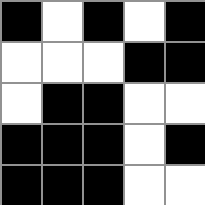[["black", "white", "black", "white", "black"], ["white", "white", "white", "black", "black"], ["white", "black", "black", "white", "white"], ["black", "black", "black", "white", "black"], ["black", "black", "black", "white", "white"]]